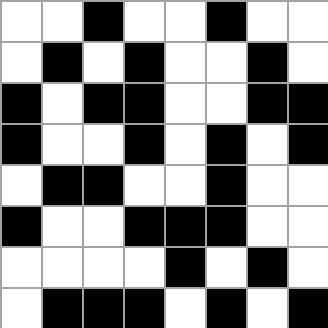[["white", "white", "black", "white", "white", "black", "white", "white"], ["white", "black", "white", "black", "white", "white", "black", "white"], ["black", "white", "black", "black", "white", "white", "black", "black"], ["black", "white", "white", "black", "white", "black", "white", "black"], ["white", "black", "black", "white", "white", "black", "white", "white"], ["black", "white", "white", "black", "black", "black", "white", "white"], ["white", "white", "white", "white", "black", "white", "black", "white"], ["white", "black", "black", "black", "white", "black", "white", "black"]]